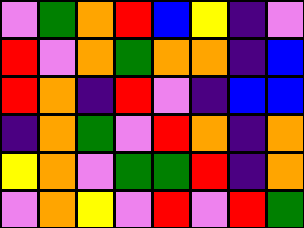[["violet", "green", "orange", "red", "blue", "yellow", "indigo", "violet"], ["red", "violet", "orange", "green", "orange", "orange", "indigo", "blue"], ["red", "orange", "indigo", "red", "violet", "indigo", "blue", "blue"], ["indigo", "orange", "green", "violet", "red", "orange", "indigo", "orange"], ["yellow", "orange", "violet", "green", "green", "red", "indigo", "orange"], ["violet", "orange", "yellow", "violet", "red", "violet", "red", "green"]]